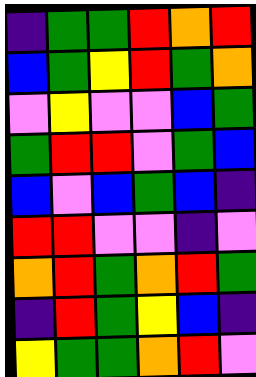[["indigo", "green", "green", "red", "orange", "red"], ["blue", "green", "yellow", "red", "green", "orange"], ["violet", "yellow", "violet", "violet", "blue", "green"], ["green", "red", "red", "violet", "green", "blue"], ["blue", "violet", "blue", "green", "blue", "indigo"], ["red", "red", "violet", "violet", "indigo", "violet"], ["orange", "red", "green", "orange", "red", "green"], ["indigo", "red", "green", "yellow", "blue", "indigo"], ["yellow", "green", "green", "orange", "red", "violet"]]